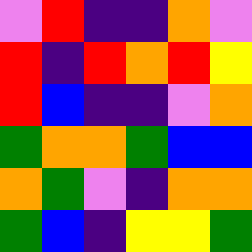[["violet", "red", "indigo", "indigo", "orange", "violet"], ["red", "indigo", "red", "orange", "red", "yellow"], ["red", "blue", "indigo", "indigo", "violet", "orange"], ["green", "orange", "orange", "green", "blue", "blue"], ["orange", "green", "violet", "indigo", "orange", "orange"], ["green", "blue", "indigo", "yellow", "yellow", "green"]]